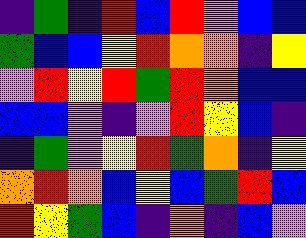[["indigo", "green", "indigo", "red", "blue", "red", "violet", "blue", "blue"], ["green", "blue", "blue", "yellow", "red", "orange", "orange", "indigo", "yellow"], ["violet", "red", "yellow", "red", "green", "red", "orange", "blue", "blue"], ["blue", "blue", "violet", "indigo", "violet", "red", "yellow", "blue", "indigo"], ["indigo", "green", "violet", "yellow", "red", "green", "orange", "indigo", "yellow"], ["orange", "red", "orange", "blue", "yellow", "blue", "green", "red", "blue"], ["red", "yellow", "green", "blue", "indigo", "orange", "indigo", "blue", "violet"]]